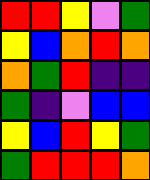[["red", "red", "yellow", "violet", "green"], ["yellow", "blue", "orange", "red", "orange"], ["orange", "green", "red", "indigo", "indigo"], ["green", "indigo", "violet", "blue", "blue"], ["yellow", "blue", "red", "yellow", "green"], ["green", "red", "red", "red", "orange"]]